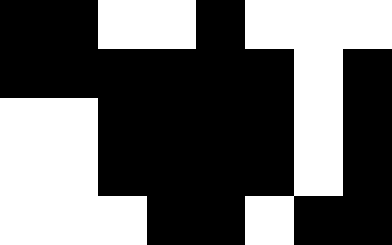[["black", "black", "white", "white", "black", "white", "white", "white"], ["black", "black", "black", "black", "black", "black", "white", "black"], ["white", "white", "black", "black", "black", "black", "white", "black"], ["white", "white", "black", "black", "black", "black", "white", "black"], ["white", "white", "white", "black", "black", "white", "black", "black"]]